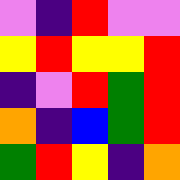[["violet", "indigo", "red", "violet", "violet"], ["yellow", "red", "yellow", "yellow", "red"], ["indigo", "violet", "red", "green", "red"], ["orange", "indigo", "blue", "green", "red"], ["green", "red", "yellow", "indigo", "orange"]]